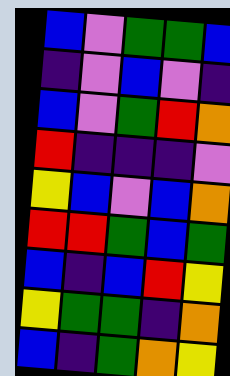[["blue", "violet", "green", "green", "blue"], ["indigo", "violet", "blue", "violet", "indigo"], ["blue", "violet", "green", "red", "orange"], ["red", "indigo", "indigo", "indigo", "violet"], ["yellow", "blue", "violet", "blue", "orange"], ["red", "red", "green", "blue", "green"], ["blue", "indigo", "blue", "red", "yellow"], ["yellow", "green", "green", "indigo", "orange"], ["blue", "indigo", "green", "orange", "yellow"]]